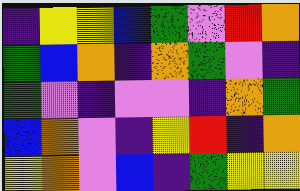[["indigo", "yellow", "yellow", "blue", "green", "violet", "red", "orange"], ["green", "blue", "orange", "indigo", "orange", "green", "violet", "indigo"], ["green", "violet", "indigo", "violet", "violet", "indigo", "orange", "green"], ["blue", "orange", "violet", "indigo", "yellow", "red", "indigo", "orange"], ["yellow", "orange", "violet", "blue", "indigo", "green", "yellow", "yellow"]]